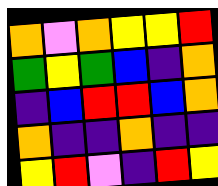[["orange", "violet", "orange", "yellow", "yellow", "red"], ["green", "yellow", "green", "blue", "indigo", "orange"], ["indigo", "blue", "red", "red", "blue", "orange"], ["orange", "indigo", "indigo", "orange", "indigo", "indigo"], ["yellow", "red", "violet", "indigo", "red", "yellow"]]